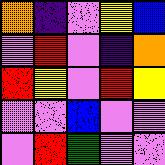[["orange", "indigo", "violet", "yellow", "blue"], ["violet", "red", "violet", "indigo", "orange"], ["red", "yellow", "violet", "red", "yellow"], ["violet", "violet", "blue", "violet", "violet"], ["violet", "red", "green", "violet", "violet"]]